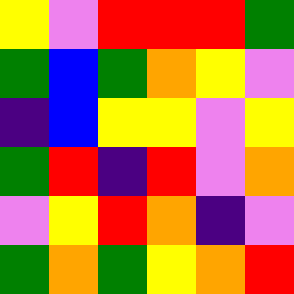[["yellow", "violet", "red", "red", "red", "green"], ["green", "blue", "green", "orange", "yellow", "violet"], ["indigo", "blue", "yellow", "yellow", "violet", "yellow"], ["green", "red", "indigo", "red", "violet", "orange"], ["violet", "yellow", "red", "orange", "indigo", "violet"], ["green", "orange", "green", "yellow", "orange", "red"]]